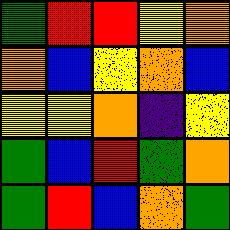[["green", "red", "red", "yellow", "orange"], ["orange", "blue", "yellow", "orange", "blue"], ["yellow", "yellow", "orange", "indigo", "yellow"], ["green", "blue", "red", "green", "orange"], ["green", "red", "blue", "orange", "green"]]